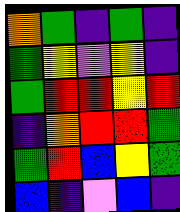[["orange", "green", "indigo", "green", "indigo"], ["green", "yellow", "violet", "yellow", "indigo"], ["green", "red", "red", "yellow", "red"], ["indigo", "orange", "red", "red", "green"], ["green", "red", "blue", "yellow", "green"], ["blue", "indigo", "violet", "blue", "indigo"]]